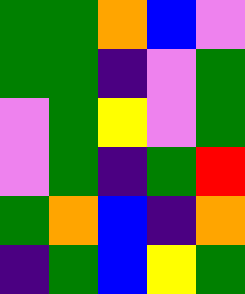[["green", "green", "orange", "blue", "violet"], ["green", "green", "indigo", "violet", "green"], ["violet", "green", "yellow", "violet", "green"], ["violet", "green", "indigo", "green", "red"], ["green", "orange", "blue", "indigo", "orange"], ["indigo", "green", "blue", "yellow", "green"]]